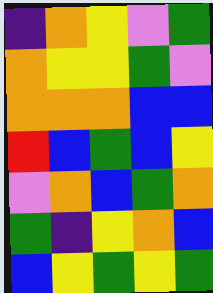[["indigo", "orange", "yellow", "violet", "green"], ["orange", "yellow", "yellow", "green", "violet"], ["orange", "orange", "orange", "blue", "blue"], ["red", "blue", "green", "blue", "yellow"], ["violet", "orange", "blue", "green", "orange"], ["green", "indigo", "yellow", "orange", "blue"], ["blue", "yellow", "green", "yellow", "green"]]